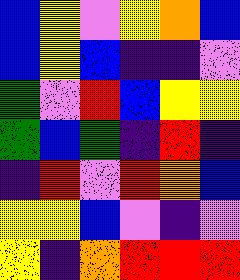[["blue", "yellow", "violet", "yellow", "orange", "blue"], ["blue", "yellow", "blue", "indigo", "indigo", "violet"], ["green", "violet", "red", "blue", "yellow", "yellow"], ["green", "blue", "green", "indigo", "red", "indigo"], ["indigo", "red", "violet", "red", "orange", "blue"], ["yellow", "yellow", "blue", "violet", "indigo", "violet"], ["yellow", "indigo", "orange", "red", "red", "red"]]